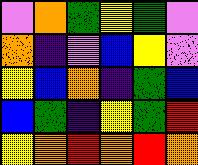[["violet", "orange", "green", "yellow", "green", "violet"], ["orange", "indigo", "violet", "blue", "yellow", "violet"], ["yellow", "blue", "orange", "indigo", "green", "blue"], ["blue", "green", "indigo", "yellow", "green", "red"], ["yellow", "orange", "red", "orange", "red", "orange"]]